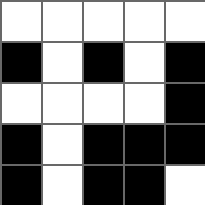[["white", "white", "white", "white", "white"], ["black", "white", "black", "white", "black"], ["white", "white", "white", "white", "black"], ["black", "white", "black", "black", "black"], ["black", "white", "black", "black", "white"]]